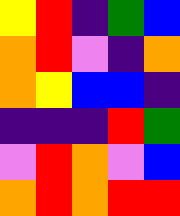[["yellow", "red", "indigo", "green", "blue"], ["orange", "red", "violet", "indigo", "orange"], ["orange", "yellow", "blue", "blue", "indigo"], ["indigo", "indigo", "indigo", "red", "green"], ["violet", "red", "orange", "violet", "blue"], ["orange", "red", "orange", "red", "red"]]